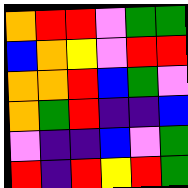[["orange", "red", "red", "violet", "green", "green"], ["blue", "orange", "yellow", "violet", "red", "red"], ["orange", "orange", "red", "blue", "green", "violet"], ["orange", "green", "red", "indigo", "indigo", "blue"], ["violet", "indigo", "indigo", "blue", "violet", "green"], ["red", "indigo", "red", "yellow", "red", "green"]]